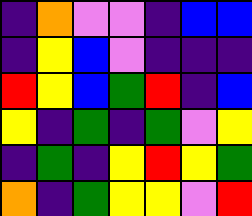[["indigo", "orange", "violet", "violet", "indigo", "blue", "blue"], ["indigo", "yellow", "blue", "violet", "indigo", "indigo", "indigo"], ["red", "yellow", "blue", "green", "red", "indigo", "blue"], ["yellow", "indigo", "green", "indigo", "green", "violet", "yellow"], ["indigo", "green", "indigo", "yellow", "red", "yellow", "green"], ["orange", "indigo", "green", "yellow", "yellow", "violet", "red"]]